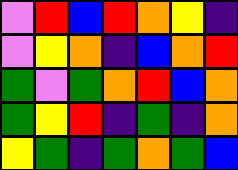[["violet", "red", "blue", "red", "orange", "yellow", "indigo"], ["violet", "yellow", "orange", "indigo", "blue", "orange", "red"], ["green", "violet", "green", "orange", "red", "blue", "orange"], ["green", "yellow", "red", "indigo", "green", "indigo", "orange"], ["yellow", "green", "indigo", "green", "orange", "green", "blue"]]